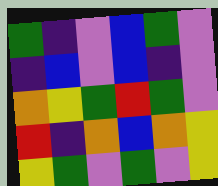[["green", "indigo", "violet", "blue", "green", "violet"], ["indigo", "blue", "violet", "blue", "indigo", "violet"], ["orange", "yellow", "green", "red", "green", "violet"], ["red", "indigo", "orange", "blue", "orange", "yellow"], ["yellow", "green", "violet", "green", "violet", "yellow"]]